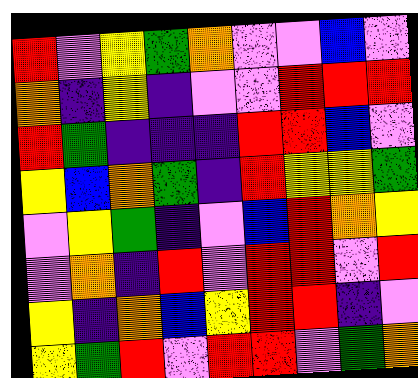[["red", "violet", "yellow", "green", "orange", "violet", "violet", "blue", "violet"], ["orange", "indigo", "yellow", "indigo", "violet", "violet", "red", "red", "red"], ["red", "green", "indigo", "indigo", "indigo", "red", "red", "blue", "violet"], ["yellow", "blue", "orange", "green", "indigo", "red", "yellow", "yellow", "green"], ["violet", "yellow", "green", "indigo", "violet", "blue", "red", "orange", "yellow"], ["violet", "orange", "indigo", "red", "violet", "red", "red", "violet", "red"], ["yellow", "indigo", "orange", "blue", "yellow", "red", "red", "indigo", "violet"], ["yellow", "green", "red", "violet", "red", "red", "violet", "green", "orange"]]